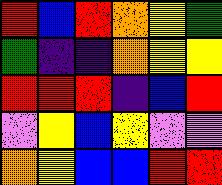[["red", "blue", "red", "orange", "yellow", "green"], ["green", "indigo", "indigo", "orange", "yellow", "yellow"], ["red", "red", "red", "indigo", "blue", "red"], ["violet", "yellow", "blue", "yellow", "violet", "violet"], ["orange", "yellow", "blue", "blue", "red", "red"]]